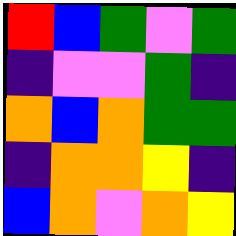[["red", "blue", "green", "violet", "green"], ["indigo", "violet", "violet", "green", "indigo"], ["orange", "blue", "orange", "green", "green"], ["indigo", "orange", "orange", "yellow", "indigo"], ["blue", "orange", "violet", "orange", "yellow"]]